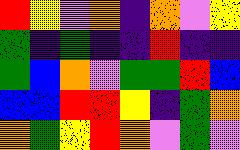[["red", "yellow", "violet", "orange", "indigo", "orange", "violet", "yellow"], ["green", "indigo", "green", "indigo", "indigo", "red", "indigo", "indigo"], ["green", "blue", "orange", "violet", "green", "green", "red", "blue"], ["blue", "blue", "red", "red", "yellow", "indigo", "green", "orange"], ["orange", "green", "yellow", "red", "orange", "violet", "green", "violet"]]